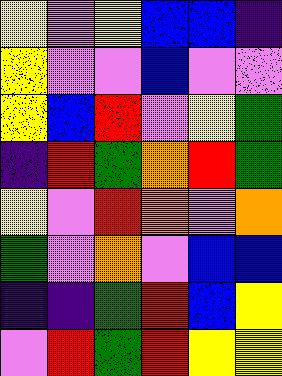[["yellow", "violet", "yellow", "blue", "blue", "indigo"], ["yellow", "violet", "violet", "blue", "violet", "violet"], ["yellow", "blue", "red", "violet", "yellow", "green"], ["indigo", "red", "green", "orange", "red", "green"], ["yellow", "violet", "red", "orange", "violet", "orange"], ["green", "violet", "orange", "violet", "blue", "blue"], ["indigo", "indigo", "green", "red", "blue", "yellow"], ["violet", "red", "green", "red", "yellow", "yellow"]]